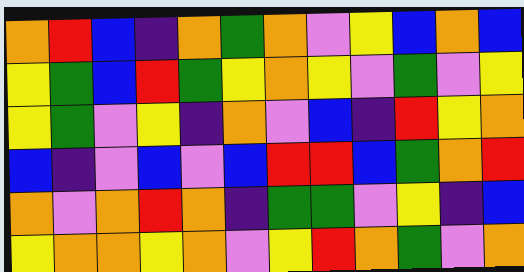[["orange", "red", "blue", "indigo", "orange", "green", "orange", "violet", "yellow", "blue", "orange", "blue"], ["yellow", "green", "blue", "red", "green", "yellow", "orange", "yellow", "violet", "green", "violet", "yellow"], ["yellow", "green", "violet", "yellow", "indigo", "orange", "violet", "blue", "indigo", "red", "yellow", "orange"], ["blue", "indigo", "violet", "blue", "violet", "blue", "red", "red", "blue", "green", "orange", "red"], ["orange", "violet", "orange", "red", "orange", "indigo", "green", "green", "violet", "yellow", "indigo", "blue"], ["yellow", "orange", "orange", "yellow", "orange", "violet", "yellow", "red", "orange", "green", "violet", "orange"]]